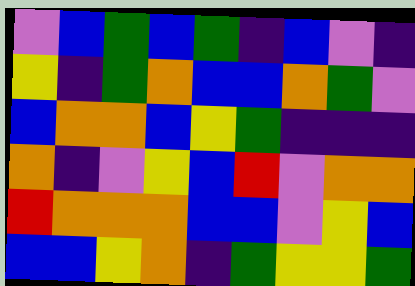[["violet", "blue", "green", "blue", "green", "indigo", "blue", "violet", "indigo"], ["yellow", "indigo", "green", "orange", "blue", "blue", "orange", "green", "violet"], ["blue", "orange", "orange", "blue", "yellow", "green", "indigo", "indigo", "indigo"], ["orange", "indigo", "violet", "yellow", "blue", "red", "violet", "orange", "orange"], ["red", "orange", "orange", "orange", "blue", "blue", "violet", "yellow", "blue"], ["blue", "blue", "yellow", "orange", "indigo", "green", "yellow", "yellow", "green"]]